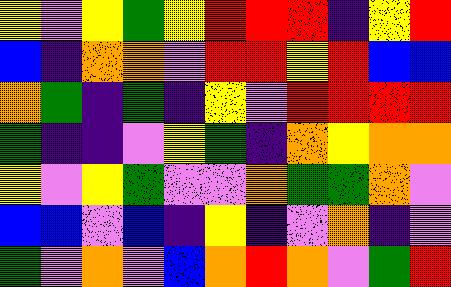[["yellow", "violet", "yellow", "green", "yellow", "red", "red", "red", "indigo", "yellow", "red"], ["blue", "indigo", "orange", "orange", "violet", "red", "red", "yellow", "red", "blue", "blue"], ["orange", "green", "indigo", "green", "indigo", "yellow", "violet", "red", "red", "red", "red"], ["green", "indigo", "indigo", "violet", "yellow", "green", "indigo", "orange", "yellow", "orange", "orange"], ["yellow", "violet", "yellow", "green", "violet", "violet", "orange", "green", "green", "orange", "violet"], ["blue", "blue", "violet", "blue", "indigo", "yellow", "indigo", "violet", "orange", "indigo", "violet"], ["green", "violet", "orange", "violet", "blue", "orange", "red", "orange", "violet", "green", "red"]]